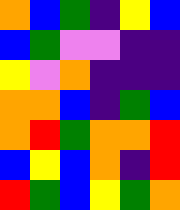[["orange", "blue", "green", "indigo", "yellow", "blue"], ["blue", "green", "violet", "violet", "indigo", "indigo"], ["yellow", "violet", "orange", "indigo", "indigo", "indigo"], ["orange", "orange", "blue", "indigo", "green", "blue"], ["orange", "red", "green", "orange", "orange", "red"], ["blue", "yellow", "blue", "orange", "indigo", "red"], ["red", "green", "blue", "yellow", "green", "orange"]]